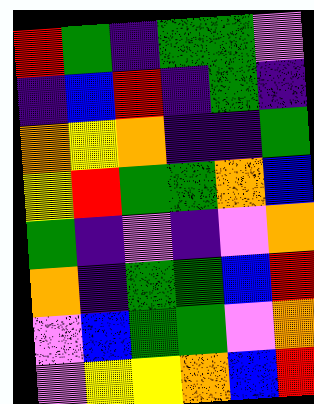[["red", "green", "indigo", "green", "green", "violet"], ["indigo", "blue", "red", "indigo", "green", "indigo"], ["orange", "yellow", "orange", "indigo", "indigo", "green"], ["yellow", "red", "green", "green", "orange", "blue"], ["green", "indigo", "violet", "indigo", "violet", "orange"], ["orange", "indigo", "green", "green", "blue", "red"], ["violet", "blue", "green", "green", "violet", "orange"], ["violet", "yellow", "yellow", "orange", "blue", "red"]]